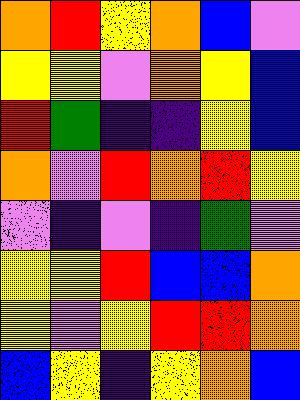[["orange", "red", "yellow", "orange", "blue", "violet"], ["yellow", "yellow", "violet", "orange", "yellow", "blue"], ["red", "green", "indigo", "indigo", "yellow", "blue"], ["orange", "violet", "red", "orange", "red", "yellow"], ["violet", "indigo", "violet", "indigo", "green", "violet"], ["yellow", "yellow", "red", "blue", "blue", "orange"], ["yellow", "violet", "yellow", "red", "red", "orange"], ["blue", "yellow", "indigo", "yellow", "orange", "blue"]]